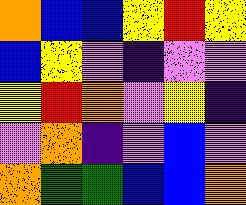[["orange", "blue", "blue", "yellow", "red", "yellow"], ["blue", "yellow", "violet", "indigo", "violet", "violet"], ["yellow", "red", "orange", "violet", "yellow", "indigo"], ["violet", "orange", "indigo", "violet", "blue", "violet"], ["orange", "green", "green", "blue", "blue", "orange"]]